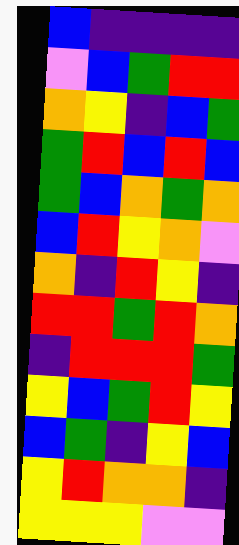[["blue", "indigo", "indigo", "indigo", "indigo"], ["violet", "blue", "green", "red", "red"], ["orange", "yellow", "indigo", "blue", "green"], ["green", "red", "blue", "red", "blue"], ["green", "blue", "orange", "green", "orange"], ["blue", "red", "yellow", "orange", "violet"], ["orange", "indigo", "red", "yellow", "indigo"], ["red", "red", "green", "red", "orange"], ["indigo", "red", "red", "red", "green"], ["yellow", "blue", "green", "red", "yellow"], ["blue", "green", "indigo", "yellow", "blue"], ["yellow", "red", "orange", "orange", "indigo"], ["yellow", "yellow", "yellow", "violet", "violet"]]